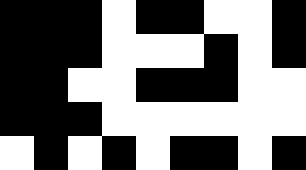[["black", "black", "black", "white", "black", "black", "white", "white", "black"], ["black", "black", "black", "white", "white", "white", "black", "white", "black"], ["black", "black", "white", "white", "black", "black", "black", "white", "white"], ["black", "black", "black", "white", "white", "white", "white", "white", "white"], ["white", "black", "white", "black", "white", "black", "black", "white", "black"]]